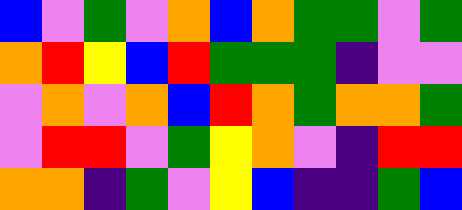[["blue", "violet", "green", "violet", "orange", "blue", "orange", "green", "green", "violet", "green"], ["orange", "red", "yellow", "blue", "red", "green", "green", "green", "indigo", "violet", "violet"], ["violet", "orange", "violet", "orange", "blue", "red", "orange", "green", "orange", "orange", "green"], ["violet", "red", "red", "violet", "green", "yellow", "orange", "violet", "indigo", "red", "red"], ["orange", "orange", "indigo", "green", "violet", "yellow", "blue", "indigo", "indigo", "green", "blue"]]